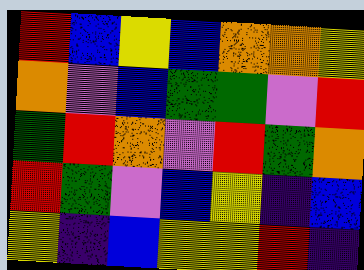[["red", "blue", "yellow", "blue", "orange", "orange", "yellow"], ["orange", "violet", "blue", "green", "green", "violet", "red"], ["green", "red", "orange", "violet", "red", "green", "orange"], ["red", "green", "violet", "blue", "yellow", "indigo", "blue"], ["yellow", "indigo", "blue", "yellow", "yellow", "red", "indigo"]]